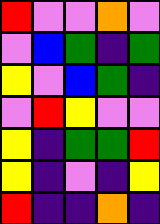[["red", "violet", "violet", "orange", "violet"], ["violet", "blue", "green", "indigo", "green"], ["yellow", "violet", "blue", "green", "indigo"], ["violet", "red", "yellow", "violet", "violet"], ["yellow", "indigo", "green", "green", "red"], ["yellow", "indigo", "violet", "indigo", "yellow"], ["red", "indigo", "indigo", "orange", "indigo"]]